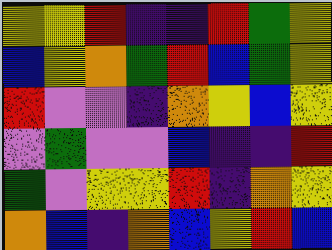[["yellow", "yellow", "red", "indigo", "indigo", "red", "green", "yellow"], ["blue", "yellow", "orange", "green", "red", "blue", "green", "yellow"], ["red", "violet", "violet", "indigo", "orange", "yellow", "blue", "yellow"], ["violet", "green", "violet", "violet", "blue", "indigo", "indigo", "red"], ["green", "violet", "yellow", "yellow", "red", "indigo", "orange", "yellow"], ["orange", "blue", "indigo", "orange", "blue", "yellow", "red", "blue"]]